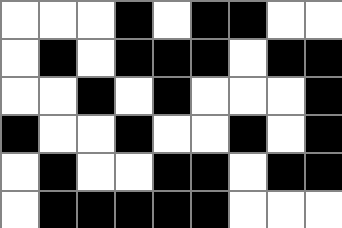[["white", "white", "white", "black", "white", "black", "black", "white", "white"], ["white", "black", "white", "black", "black", "black", "white", "black", "black"], ["white", "white", "black", "white", "black", "white", "white", "white", "black"], ["black", "white", "white", "black", "white", "white", "black", "white", "black"], ["white", "black", "white", "white", "black", "black", "white", "black", "black"], ["white", "black", "black", "black", "black", "black", "white", "white", "white"]]